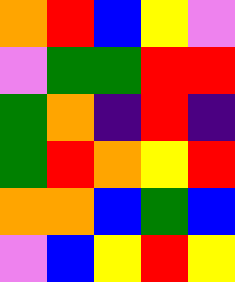[["orange", "red", "blue", "yellow", "violet"], ["violet", "green", "green", "red", "red"], ["green", "orange", "indigo", "red", "indigo"], ["green", "red", "orange", "yellow", "red"], ["orange", "orange", "blue", "green", "blue"], ["violet", "blue", "yellow", "red", "yellow"]]